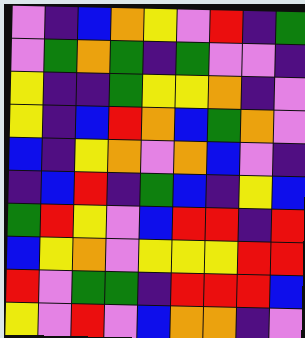[["violet", "indigo", "blue", "orange", "yellow", "violet", "red", "indigo", "green"], ["violet", "green", "orange", "green", "indigo", "green", "violet", "violet", "indigo"], ["yellow", "indigo", "indigo", "green", "yellow", "yellow", "orange", "indigo", "violet"], ["yellow", "indigo", "blue", "red", "orange", "blue", "green", "orange", "violet"], ["blue", "indigo", "yellow", "orange", "violet", "orange", "blue", "violet", "indigo"], ["indigo", "blue", "red", "indigo", "green", "blue", "indigo", "yellow", "blue"], ["green", "red", "yellow", "violet", "blue", "red", "red", "indigo", "red"], ["blue", "yellow", "orange", "violet", "yellow", "yellow", "yellow", "red", "red"], ["red", "violet", "green", "green", "indigo", "red", "red", "red", "blue"], ["yellow", "violet", "red", "violet", "blue", "orange", "orange", "indigo", "violet"]]